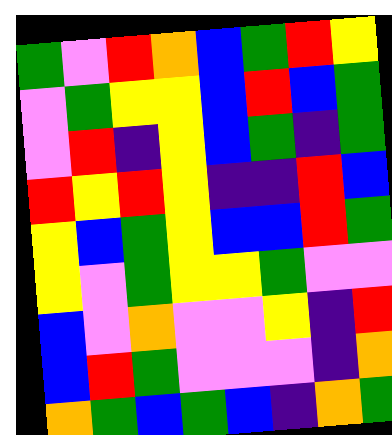[["green", "violet", "red", "orange", "blue", "green", "red", "yellow"], ["violet", "green", "yellow", "yellow", "blue", "red", "blue", "green"], ["violet", "red", "indigo", "yellow", "blue", "green", "indigo", "green"], ["red", "yellow", "red", "yellow", "indigo", "indigo", "red", "blue"], ["yellow", "blue", "green", "yellow", "blue", "blue", "red", "green"], ["yellow", "violet", "green", "yellow", "yellow", "green", "violet", "violet"], ["blue", "violet", "orange", "violet", "violet", "yellow", "indigo", "red"], ["blue", "red", "green", "violet", "violet", "violet", "indigo", "orange"], ["orange", "green", "blue", "green", "blue", "indigo", "orange", "green"]]